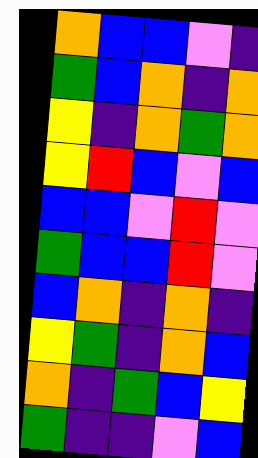[["orange", "blue", "blue", "violet", "indigo"], ["green", "blue", "orange", "indigo", "orange"], ["yellow", "indigo", "orange", "green", "orange"], ["yellow", "red", "blue", "violet", "blue"], ["blue", "blue", "violet", "red", "violet"], ["green", "blue", "blue", "red", "violet"], ["blue", "orange", "indigo", "orange", "indigo"], ["yellow", "green", "indigo", "orange", "blue"], ["orange", "indigo", "green", "blue", "yellow"], ["green", "indigo", "indigo", "violet", "blue"]]